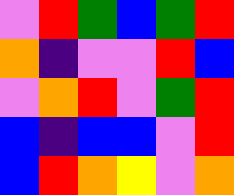[["violet", "red", "green", "blue", "green", "red"], ["orange", "indigo", "violet", "violet", "red", "blue"], ["violet", "orange", "red", "violet", "green", "red"], ["blue", "indigo", "blue", "blue", "violet", "red"], ["blue", "red", "orange", "yellow", "violet", "orange"]]